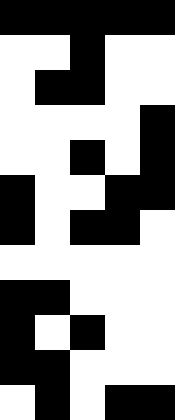[["black", "black", "black", "black", "black"], ["white", "white", "black", "white", "white"], ["white", "black", "black", "white", "white"], ["white", "white", "white", "white", "black"], ["white", "white", "black", "white", "black"], ["black", "white", "white", "black", "black"], ["black", "white", "black", "black", "white"], ["white", "white", "white", "white", "white"], ["black", "black", "white", "white", "white"], ["black", "white", "black", "white", "white"], ["black", "black", "white", "white", "white"], ["white", "black", "white", "black", "black"]]